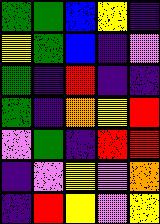[["green", "green", "blue", "yellow", "indigo"], ["yellow", "green", "blue", "indigo", "violet"], ["green", "indigo", "red", "indigo", "indigo"], ["green", "indigo", "orange", "yellow", "red"], ["violet", "green", "indigo", "red", "red"], ["indigo", "violet", "yellow", "violet", "orange"], ["indigo", "red", "yellow", "violet", "yellow"]]